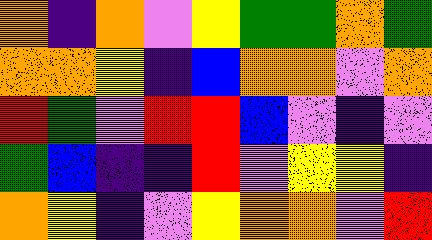[["orange", "indigo", "orange", "violet", "yellow", "green", "green", "orange", "green"], ["orange", "orange", "yellow", "indigo", "blue", "orange", "orange", "violet", "orange"], ["red", "green", "violet", "red", "red", "blue", "violet", "indigo", "violet"], ["green", "blue", "indigo", "indigo", "red", "violet", "yellow", "yellow", "indigo"], ["orange", "yellow", "indigo", "violet", "yellow", "orange", "orange", "violet", "red"]]